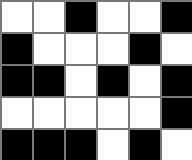[["white", "white", "black", "white", "white", "black"], ["black", "white", "white", "white", "black", "white"], ["black", "black", "white", "black", "white", "black"], ["white", "white", "white", "white", "white", "black"], ["black", "black", "black", "white", "black", "white"]]